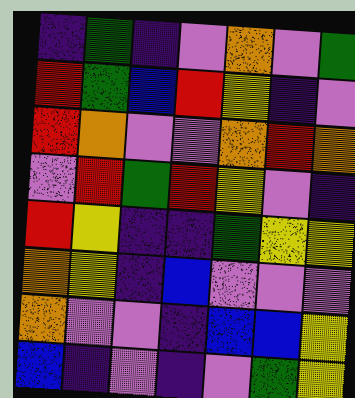[["indigo", "green", "indigo", "violet", "orange", "violet", "green"], ["red", "green", "blue", "red", "yellow", "indigo", "violet"], ["red", "orange", "violet", "violet", "orange", "red", "orange"], ["violet", "red", "green", "red", "yellow", "violet", "indigo"], ["red", "yellow", "indigo", "indigo", "green", "yellow", "yellow"], ["orange", "yellow", "indigo", "blue", "violet", "violet", "violet"], ["orange", "violet", "violet", "indigo", "blue", "blue", "yellow"], ["blue", "indigo", "violet", "indigo", "violet", "green", "yellow"]]